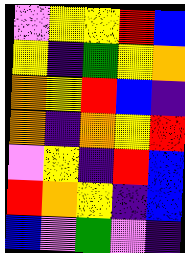[["violet", "yellow", "yellow", "red", "blue"], ["yellow", "indigo", "green", "yellow", "orange"], ["orange", "yellow", "red", "blue", "indigo"], ["orange", "indigo", "orange", "yellow", "red"], ["violet", "yellow", "indigo", "red", "blue"], ["red", "orange", "yellow", "indigo", "blue"], ["blue", "violet", "green", "violet", "indigo"]]